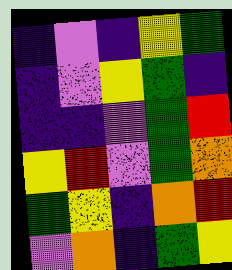[["indigo", "violet", "indigo", "yellow", "green"], ["indigo", "violet", "yellow", "green", "indigo"], ["indigo", "indigo", "violet", "green", "red"], ["yellow", "red", "violet", "green", "orange"], ["green", "yellow", "indigo", "orange", "red"], ["violet", "orange", "indigo", "green", "yellow"]]